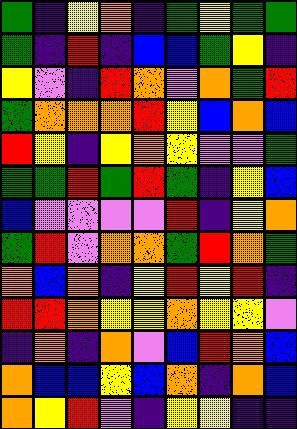[["green", "indigo", "yellow", "orange", "indigo", "green", "yellow", "green", "green"], ["green", "indigo", "red", "indigo", "blue", "blue", "green", "yellow", "indigo"], ["yellow", "violet", "indigo", "red", "orange", "violet", "orange", "green", "red"], ["green", "orange", "orange", "orange", "red", "yellow", "blue", "orange", "blue"], ["red", "yellow", "indigo", "yellow", "orange", "yellow", "violet", "violet", "green"], ["green", "green", "red", "green", "red", "green", "indigo", "yellow", "blue"], ["blue", "violet", "violet", "violet", "violet", "red", "indigo", "yellow", "orange"], ["green", "red", "violet", "orange", "orange", "green", "red", "orange", "green"], ["orange", "blue", "orange", "indigo", "yellow", "red", "yellow", "red", "indigo"], ["red", "red", "orange", "yellow", "yellow", "orange", "yellow", "yellow", "violet"], ["indigo", "orange", "indigo", "orange", "violet", "blue", "red", "orange", "blue"], ["orange", "blue", "blue", "yellow", "blue", "orange", "indigo", "orange", "blue"], ["orange", "yellow", "red", "violet", "indigo", "yellow", "yellow", "indigo", "indigo"]]